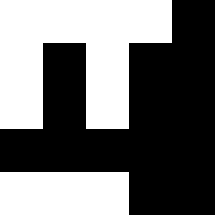[["white", "white", "white", "white", "black"], ["white", "black", "white", "black", "black"], ["white", "black", "white", "black", "black"], ["black", "black", "black", "black", "black"], ["white", "white", "white", "black", "black"]]